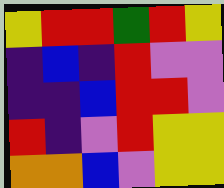[["yellow", "red", "red", "green", "red", "yellow"], ["indigo", "blue", "indigo", "red", "violet", "violet"], ["indigo", "indigo", "blue", "red", "red", "violet"], ["red", "indigo", "violet", "red", "yellow", "yellow"], ["orange", "orange", "blue", "violet", "yellow", "yellow"]]